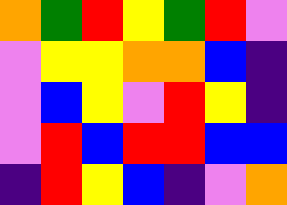[["orange", "green", "red", "yellow", "green", "red", "violet"], ["violet", "yellow", "yellow", "orange", "orange", "blue", "indigo"], ["violet", "blue", "yellow", "violet", "red", "yellow", "indigo"], ["violet", "red", "blue", "red", "red", "blue", "blue"], ["indigo", "red", "yellow", "blue", "indigo", "violet", "orange"]]